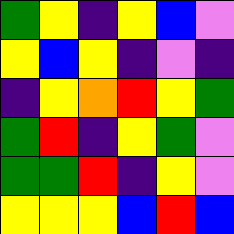[["green", "yellow", "indigo", "yellow", "blue", "violet"], ["yellow", "blue", "yellow", "indigo", "violet", "indigo"], ["indigo", "yellow", "orange", "red", "yellow", "green"], ["green", "red", "indigo", "yellow", "green", "violet"], ["green", "green", "red", "indigo", "yellow", "violet"], ["yellow", "yellow", "yellow", "blue", "red", "blue"]]